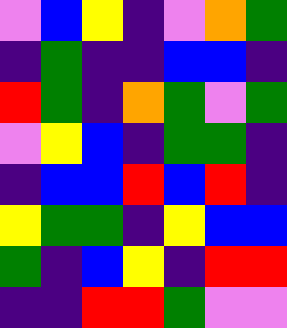[["violet", "blue", "yellow", "indigo", "violet", "orange", "green"], ["indigo", "green", "indigo", "indigo", "blue", "blue", "indigo"], ["red", "green", "indigo", "orange", "green", "violet", "green"], ["violet", "yellow", "blue", "indigo", "green", "green", "indigo"], ["indigo", "blue", "blue", "red", "blue", "red", "indigo"], ["yellow", "green", "green", "indigo", "yellow", "blue", "blue"], ["green", "indigo", "blue", "yellow", "indigo", "red", "red"], ["indigo", "indigo", "red", "red", "green", "violet", "violet"]]